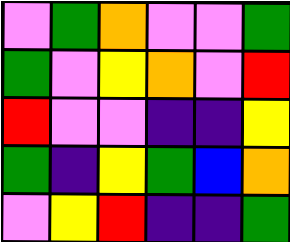[["violet", "green", "orange", "violet", "violet", "green"], ["green", "violet", "yellow", "orange", "violet", "red"], ["red", "violet", "violet", "indigo", "indigo", "yellow"], ["green", "indigo", "yellow", "green", "blue", "orange"], ["violet", "yellow", "red", "indigo", "indigo", "green"]]